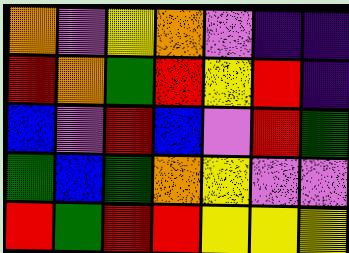[["orange", "violet", "yellow", "orange", "violet", "indigo", "indigo"], ["red", "orange", "green", "red", "yellow", "red", "indigo"], ["blue", "violet", "red", "blue", "violet", "red", "green"], ["green", "blue", "green", "orange", "yellow", "violet", "violet"], ["red", "green", "red", "red", "yellow", "yellow", "yellow"]]